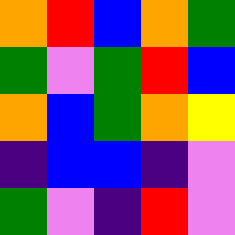[["orange", "red", "blue", "orange", "green"], ["green", "violet", "green", "red", "blue"], ["orange", "blue", "green", "orange", "yellow"], ["indigo", "blue", "blue", "indigo", "violet"], ["green", "violet", "indigo", "red", "violet"]]